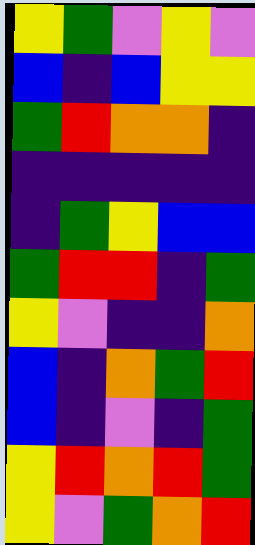[["yellow", "green", "violet", "yellow", "violet"], ["blue", "indigo", "blue", "yellow", "yellow"], ["green", "red", "orange", "orange", "indigo"], ["indigo", "indigo", "indigo", "indigo", "indigo"], ["indigo", "green", "yellow", "blue", "blue"], ["green", "red", "red", "indigo", "green"], ["yellow", "violet", "indigo", "indigo", "orange"], ["blue", "indigo", "orange", "green", "red"], ["blue", "indigo", "violet", "indigo", "green"], ["yellow", "red", "orange", "red", "green"], ["yellow", "violet", "green", "orange", "red"]]